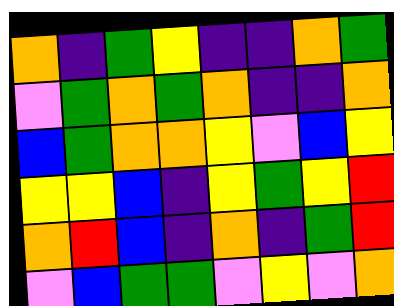[["orange", "indigo", "green", "yellow", "indigo", "indigo", "orange", "green"], ["violet", "green", "orange", "green", "orange", "indigo", "indigo", "orange"], ["blue", "green", "orange", "orange", "yellow", "violet", "blue", "yellow"], ["yellow", "yellow", "blue", "indigo", "yellow", "green", "yellow", "red"], ["orange", "red", "blue", "indigo", "orange", "indigo", "green", "red"], ["violet", "blue", "green", "green", "violet", "yellow", "violet", "orange"]]